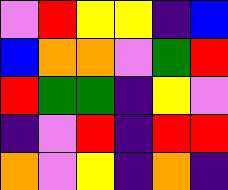[["violet", "red", "yellow", "yellow", "indigo", "blue"], ["blue", "orange", "orange", "violet", "green", "red"], ["red", "green", "green", "indigo", "yellow", "violet"], ["indigo", "violet", "red", "indigo", "red", "red"], ["orange", "violet", "yellow", "indigo", "orange", "indigo"]]